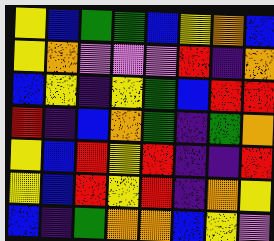[["yellow", "blue", "green", "green", "blue", "yellow", "orange", "blue"], ["yellow", "orange", "violet", "violet", "violet", "red", "indigo", "orange"], ["blue", "yellow", "indigo", "yellow", "green", "blue", "red", "red"], ["red", "indigo", "blue", "orange", "green", "indigo", "green", "orange"], ["yellow", "blue", "red", "yellow", "red", "indigo", "indigo", "red"], ["yellow", "blue", "red", "yellow", "red", "indigo", "orange", "yellow"], ["blue", "indigo", "green", "orange", "orange", "blue", "yellow", "violet"]]